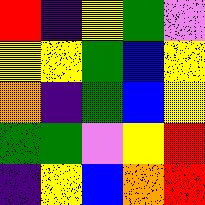[["red", "indigo", "yellow", "green", "violet"], ["yellow", "yellow", "green", "blue", "yellow"], ["orange", "indigo", "green", "blue", "yellow"], ["green", "green", "violet", "yellow", "red"], ["indigo", "yellow", "blue", "orange", "red"]]